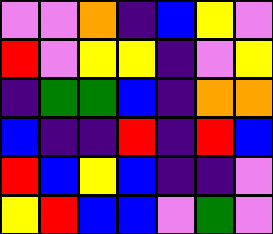[["violet", "violet", "orange", "indigo", "blue", "yellow", "violet"], ["red", "violet", "yellow", "yellow", "indigo", "violet", "yellow"], ["indigo", "green", "green", "blue", "indigo", "orange", "orange"], ["blue", "indigo", "indigo", "red", "indigo", "red", "blue"], ["red", "blue", "yellow", "blue", "indigo", "indigo", "violet"], ["yellow", "red", "blue", "blue", "violet", "green", "violet"]]